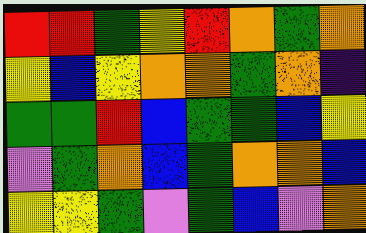[["red", "red", "green", "yellow", "red", "orange", "green", "orange"], ["yellow", "blue", "yellow", "orange", "orange", "green", "orange", "indigo"], ["green", "green", "red", "blue", "green", "green", "blue", "yellow"], ["violet", "green", "orange", "blue", "green", "orange", "orange", "blue"], ["yellow", "yellow", "green", "violet", "green", "blue", "violet", "orange"]]